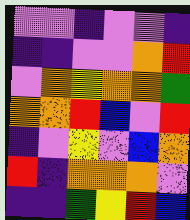[["violet", "violet", "indigo", "violet", "violet", "indigo"], ["indigo", "indigo", "violet", "violet", "orange", "red"], ["violet", "orange", "yellow", "orange", "orange", "green"], ["orange", "orange", "red", "blue", "violet", "red"], ["indigo", "violet", "yellow", "violet", "blue", "orange"], ["red", "indigo", "orange", "orange", "orange", "violet"], ["indigo", "indigo", "green", "yellow", "red", "blue"]]